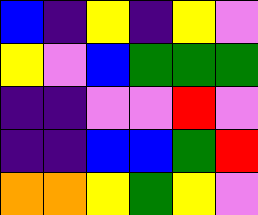[["blue", "indigo", "yellow", "indigo", "yellow", "violet"], ["yellow", "violet", "blue", "green", "green", "green"], ["indigo", "indigo", "violet", "violet", "red", "violet"], ["indigo", "indigo", "blue", "blue", "green", "red"], ["orange", "orange", "yellow", "green", "yellow", "violet"]]